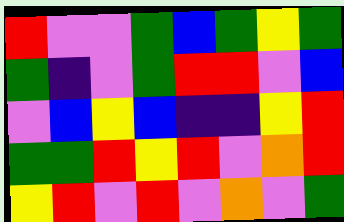[["red", "violet", "violet", "green", "blue", "green", "yellow", "green"], ["green", "indigo", "violet", "green", "red", "red", "violet", "blue"], ["violet", "blue", "yellow", "blue", "indigo", "indigo", "yellow", "red"], ["green", "green", "red", "yellow", "red", "violet", "orange", "red"], ["yellow", "red", "violet", "red", "violet", "orange", "violet", "green"]]